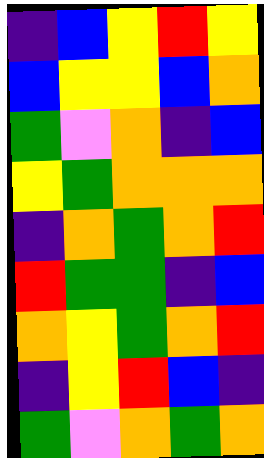[["indigo", "blue", "yellow", "red", "yellow"], ["blue", "yellow", "yellow", "blue", "orange"], ["green", "violet", "orange", "indigo", "blue"], ["yellow", "green", "orange", "orange", "orange"], ["indigo", "orange", "green", "orange", "red"], ["red", "green", "green", "indigo", "blue"], ["orange", "yellow", "green", "orange", "red"], ["indigo", "yellow", "red", "blue", "indigo"], ["green", "violet", "orange", "green", "orange"]]